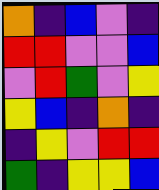[["orange", "indigo", "blue", "violet", "indigo"], ["red", "red", "violet", "violet", "blue"], ["violet", "red", "green", "violet", "yellow"], ["yellow", "blue", "indigo", "orange", "indigo"], ["indigo", "yellow", "violet", "red", "red"], ["green", "indigo", "yellow", "yellow", "blue"]]